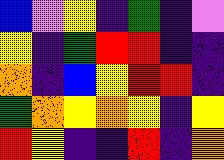[["blue", "violet", "yellow", "indigo", "green", "indigo", "violet"], ["yellow", "indigo", "green", "red", "red", "indigo", "indigo"], ["orange", "indigo", "blue", "yellow", "red", "red", "indigo"], ["green", "orange", "yellow", "orange", "yellow", "indigo", "yellow"], ["red", "yellow", "indigo", "indigo", "red", "indigo", "orange"]]